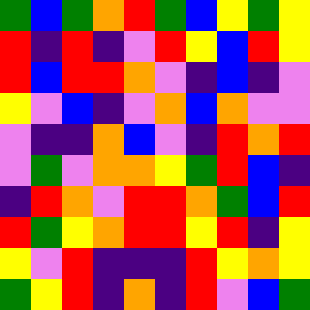[["green", "blue", "green", "orange", "red", "green", "blue", "yellow", "green", "yellow"], ["red", "indigo", "red", "indigo", "violet", "red", "yellow", "blue", "red", "yellow"], ["red", "blue", "red", "red", "orange", "violet", "indigo", "blue", "indigo", "violet"], ["yellow", "violet", "blue", "indigo", "violet", "orange", "blue", "orange", "violet", "violet"], ["violet", "indigo", "indigo", "orange", "blue", "violet", "indigo", "red", "orange", "red"], ["violet", "green", "violet", "orange", "orange", "yellow", "green", "red", "blue", "indigo"], ["indigo", "red", "orange", "violet", "red", "red", "orange", "green", "blue", "red"], ["red", "green", "yellow", "orange", "red", "red", "yellow", "red", "indigo", "yellow"], ["yellow", "violet", "red", "indigo", "indigo", "indigo", "red", "yellow", "orange", "yellow"], ["green", "yellow", "red", "indigo", "orange", "indigo", "red", "violet", "blue", "green"]]